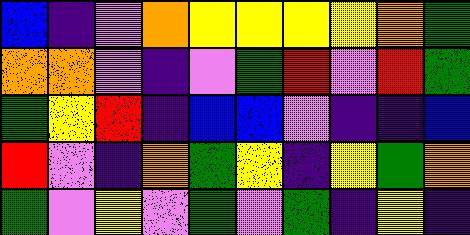[["blue", "indigo", "violet", "orange", "yellow", "yellow", "yellow", "yellow", "orange", "green"], ["orange", "orange", "violet", "indigo", "violet", "green", "red", "violet", "red", "green"], ["green", "yellow", "red", "indigo", "blue", "blue", "violet", "indigo", "indigo", "blue"], ["red", "violet", "indigo", "orange", "green", "yellow", "indigo", "yellow", "green", "orange"], ["green", "violet", "yellow", "violet", "green", "violet", "green", "indigo", "yellow", "indigo"]]